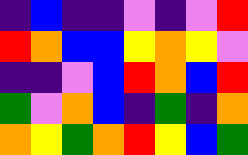[["indigo", "blue", "indigo", "indigo", "violet", "indigo", "violet", "red"], ["red", "orange", "blue", "blue", "yellow", "orange", "yellow", "violet"], ["indigo", "indigo", "violet", "blue", "red", "orange", "blue", "red"], ["green", "violet", "orange", "blue", "indigo", "green", "indigo", "orange"], ["orange", "yellow", "green", "orange", "red", "yellow", "blue", "green"]]